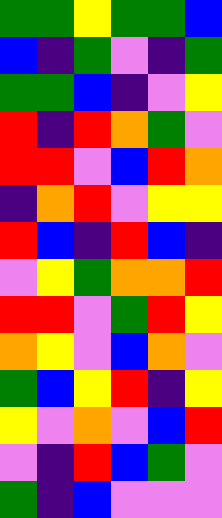[["green", "green", "yellow", "green", "green", "blue"], ["blue", "indigo", "green", "violet", "indigo", "green"], ["green", "green", "blue", "indigo", "violet", "yellow"], ["red", "indigo", "red", "orange", "green", "violet"], ["red", "red", "violet", "blue", "red", "orange"], ["indigo", "orange", "red", "violet", "yellow", "yellow"], ["red", "blue", "indigo", "red", "blue", "indigo"], ["violet", "yellow", "green", "orange", "orange", "red"], ["red", "red", "violet", "green", "red", "yellow"], ["orange", "yellow", "violet", "blue", "orange", "violet"], ["green", "blue", "yellow", "red", "indigo", "yellow"], ["yellow", "violet", "orange", "violet", "blue", "red"], ["violet", "indigo", "red", "blue", "green", "violet"], ["green", "indigo", "blue", "violet", "violet", "violet"]]